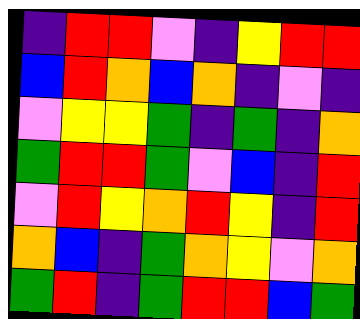[["indigo", "red", "red", "violet", "indigo", "yellow", "red", "red"], ["blue", "red", "orange", "blue", "orange", "indigo", "violet", "indigo"], ["violet", "yellow", "yellow", "green", "indigo", "green", "indigo", "orange"], ["green", "red", "red", "green", "violet", "blue", "indigo", "red"], ["violet", "red", "yellow", "orange", "red", "yellow", "indigo", "red"], ["orange", "blue", "indigo", "green", "orange", "yellow", "violet", "orange"], ["green", "red", "indigo", "green", "red", "red", "blue", "green"]]